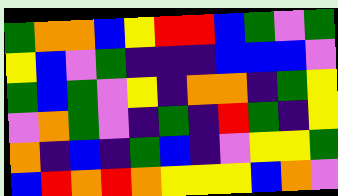[["green", "orange", "orange", "blue", "yellow", "red", "red", "blue", "green", "violet", "green"], ["yellow", "blue", "violet", "green", "indigo", "indigo", "indigo", "blue", "blue", "blue", "violet"], ["green", "blue", "green", "violet", "yellow", "indigo", "orange", "orange", "indigo", "green", "yellow"], ["violet", "orange", "green", "violet", "indigo", "green", "indigo", "red", "green", "indigo", "yellow"], ["orange", "indigo", "blue", "indigo", "green", "blue", "indigo", "violet", "yellow", "yellow", "green"], ["blue", "red", "orange", "red", "orange", "yellow", "yellow", "yellow", "blue", "orange", "violet"]]